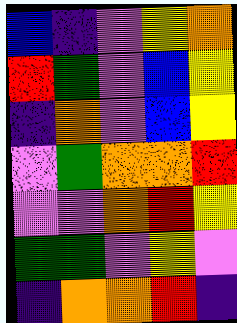[["blue", "indigo", "violet", "yellow", "orange"], ["red", "green", "violet", "blue", "yellow"], ["indigo", "orange", "violet", "blue", "yellow"], ["violet", "green", "orange", "orange", "red"], ["violet", "violet", "orange", "red", "yellow"], ["green", "green", "violet", "yellow", "violet"], ["indigo", "orange", "orange", "red", "indigo"]]